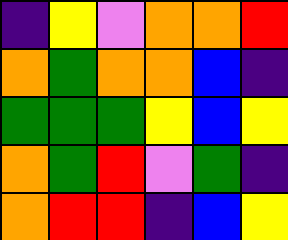[["indigo", "yellow", "violet", "orange", "orange", "red"], ["orange", "green", "orange", "orange", "blue", "indigo"], ["green", "green", "green", "yellow", "blue", "yellow"], ["orange", "green", "red", "violet", "green", "indigo"], ["orange", "red", "red", "indigo", "blue", "yellow"]]